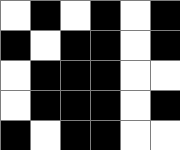[["white", "black", "white", "black", "white", "black"], ["black", "white", "black", "black", "white", "black"], ["white", "black", "black", "black", "white", "white"], ["white", "black", "black", "black", "white", "black"], ["black", "white", "black", "black", "white", "white"]]